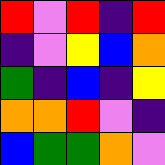[["red", "violet", "red", "indigo", "red"], ["indigo", "violet", "yellow", "blue", "orange"], ["green", "indigo", "blue", "indigo", "yellow"], ["orange", "orange", "red", "violet", "indigo"], ["blue", "green", "green", "orange", "violet"]]